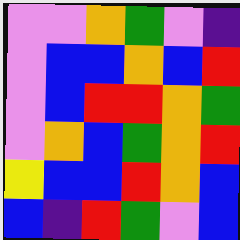[["violet", "violet", "orange", "green", "violet", "indigo"], ["violet", "blue", "blue", "orange", "blue", "red"], ["violet", "blue", "red", "red", "orange", "green"], ["violet", "orange", "blue", "green", "orange", "red"], ["yellow", "blue", "blue", "red", "orange", "blue"], ["blue", "indigo", "red", "green", "violet", "blue"]]